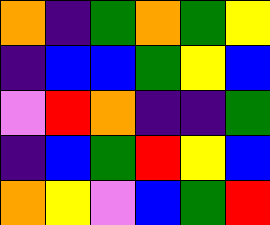[["orange", "indigo", "green", "orange", "green", "yellow"], ["indigo", "blue", "blue", "green", "yellow", "blue"], ["violet", "red", "orange", "indigo", "indigo", "green"], ["indigo", "blue", "green", "red", "yellow", "blue"], ["orange", "yellow", "violet", "blue", "green", "red"]]